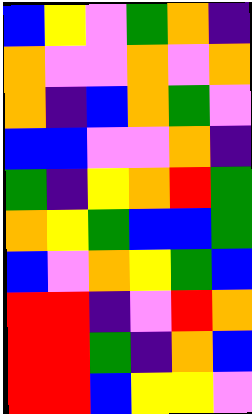[["blue", "yellow", "violet", "green", "orange", "indigo"], ["orange", "violet", "violet", "orange", "violet", "orange"], ["orange", "indigo", "blue", "orange", "green", "violet"], ["blue", "blue", "violet", "violet", "orange", "indigo"], ["green", "indigo", "yellow", "orange", "red", "green"], ["orange", "yellow", "green", "blue", "blue", "green"], ["blue", "violet", "orange", "yellow", "green", "blue"], ["red", "red", "indigo", "violet", "red", "orange"], ["red", "red", "green", "indigo", "orange", "blue"], ["red", "red", "blue", "yellow", "yellow", "violet"]]